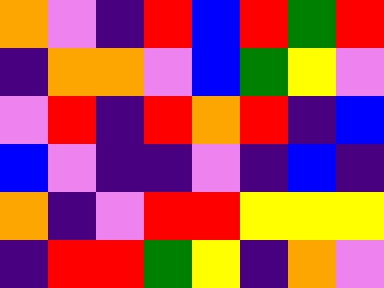[["orange", "violet", "indigo", "red", "blue", "red", "green", "red"], ["indigo", "orange", "orange", "violet", "blue", "green", "yellow", "violet"], ["violet", "red", "indigo", "red", "orange", "red", "indigo", "blue"], ["blue", "violet", "indigo", "indigo", "violet", "indigo", "blue", "indigo"], ["orange", "indigo", "violet", "red", "red", "yellow", "yellow", "yellow"], ["indigo", "red", "red", "green", "yellow", "indigo", "orange", "violet"]]